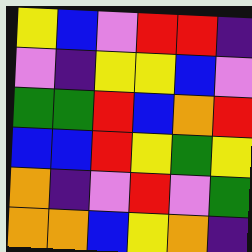[["yellow", "blue", "violet", "red", "red", "indigo"], ["violet", "indigo", "yellow", "yellow", "blue", "violet"], ["green", "green", "red", "blue", "orange", "red"], ["blue", "blue", "red", "yellow", "green", "yellow"], ["orange", "indigo", "violet", "red", "violet", "green"], ["orange", "orange", "blue", "yellow", "orange", "indigo"]]